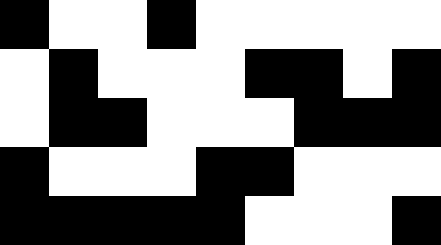[["black", "white", "white", "black", "white", "white", "white", "white", "white"], ["white", "black", "white", "white", "white", "black", "black", "white", "black"], ["white", "black", "black", "white", "white", "white", "black", "black", "black"], ["black", "white", "white", "white", "black", "black", "white", "white", "white"], ["black", "black", "black", "black", "black", "white", "white", "white", "black"]]